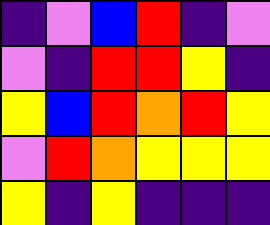[["indigo", "violet", "blue", "red", "indigo", "violet"], ["violet", "indigo", "red", "red", "yellow", "indigo"], ["yellow", "blue", "red", "orange", "red", "yellow"], ["violet", "red", "orange", "yellow", "yellow", "yellow"], ["yellow", "indigo", "yellow", "indigo", "indigo", "indigo"]]